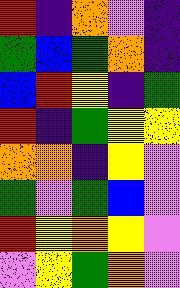[["red", "indigo", "orange", "violet", "indigo"], ["green", "blue", "green", "orange", "indigo"], ["blue", "red", "yellow", "indigo", "green"], ["red", "indigo", "green", "yellow", "yellow"], ["orange", "orange", "indigo", "yellow", "violet"], ["green", "violet", "green", "blue", "violet"], ["red", "yellow", "orange", "yellow", "violet"], ["violet", "yellow", "green", "orange", "violet"]]